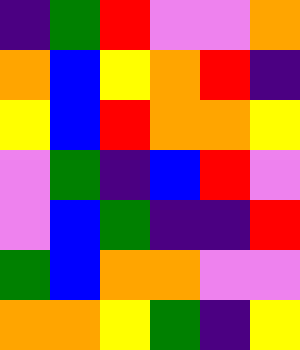[["indigo", "green", "red", "violet", "violet", "orange"], ["orange", "blue", "yellow", "orange", "red", "indigo"], ["yellow", "blue", "red", "orange", "orange", "yellow"], ["violet", "green", "indigo", "blue", "red", "violet"], ["violet", "blue", "green", "indigo", "indigo", "red"], ["green", "blue", "orange", "orange", "violet", "violet"], ["orange", "orange", "yellow", "green", "indigo", "yellow"]]